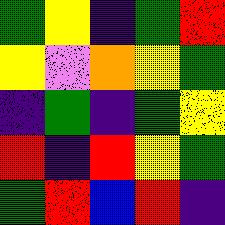[["green", "yellow", "indigo", "green", "red"], ["yellow", "violet", "orange", "yellow", "green"], ["indigo", "green", "indigo", "green", "yellow"], ["red", "indigo", "red", "yellow", "green"], ["green", "red", "blue", "red", "indigo"]]